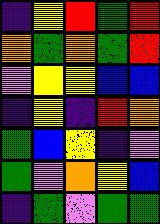[["indigo", "yellow", "red", "green", "red"], ["orange", "green", "orange", "green", "red"], ["violet", "yellow", "yellow", "blue", "blue"], ["indigo", "yellow", "indigo", "red", "orange"], ["green", "blue", "yellow", "indigo", "violet"], ["green", "violet", "orange", "yellow", "blue"], ["indigo", "green", "violet", "green", "green"]]